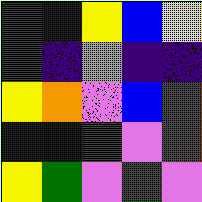[["green", "indigo", "yellow", "blue", "yellow"], ["green", "indigo", "orange", "indigo", "indigo"], ["yellow", "orange", "violet", "blue", "red"], ["indigo", "blue", "green", "violet", "red"], ["yellow", "green", "violet", "green", "violet"]]